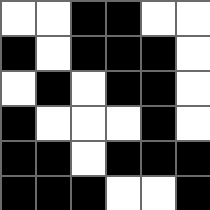[["white", "white", "black", "black", "white", "white"], ["black", "white", "black", "black", "black", "white"], ["white", "black", "white", "black", "black", "white"], ["black", "white", "white", "white", "black", "white"], ["black", "black", "white", "black", "black", "black"], ["black", "black", "black", "white", "white", "black"]]